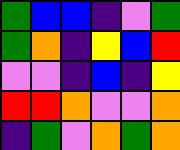[["green", "blue", "blue", "indigo", "violet", "green"], ["green", "orange", "indigo", "yellow", "blue", "red"], ["violet", "violet", "indigo", "blue", "indigo", "yellow"], ["red", "red", "orange", "violet", "violet", "orange"], ["indigo", "green", "violet", "orange", "green", "orange"]]